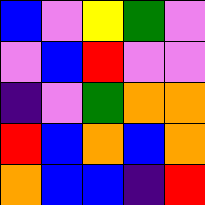[["blue", "violet", "yellow", "green", "violet"], ["violet", "blue", "red", "violet", "violet"], ["indigo", "violet", "green", "orange", "orange"], ["red", "blue", "orange", "blue", "orange"], ["orange", "blue", "blue", "indigo", "red"]]